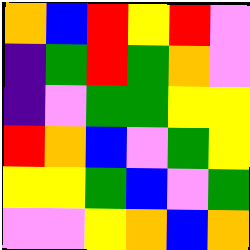[["orange", "blue", "red", "yellow", "red", "violet"], ["indigo", "green", "red", "green", "orange", "violet"], ["indigo", "violet", "green", "green", "yellow", "yellow"], ["red", "orange", "blue", "violet", "green", "yellow"], ["yellow", "yellow", "green", "blue", "violet", "green"], ["violet", "violet", "yellow", "orange", "blue", "orange"]]